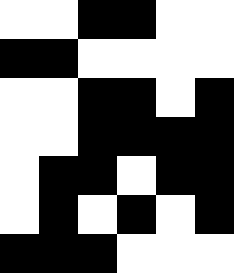[["white", "white", "black", "black", "white", "white"], ["black", "black", "white", "white", "white", "white"], ["white", "white", "black", "black", "white", "black"], ["white", "white", "black", "black", "black", "black"], ["white", "black", "black", "white", "black", "black"], ["white", "black", "white", "black", "white", "black"], ["black", "black", "black", "white", "white", "white"]]